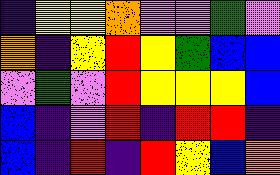[["indigo", "yellow", "yellow", "orange", "violet", "violet", "green", "violet"], ["orange", "indigo", "yellow", "red", "yellow", "green", "blue", "blue"], ["violet", "green", "violet", "red", "yellow", "yellow", "yellow", "blue"], ["blue", "indigo", "violet", "red", "indigo", "red", "red", "indigo"], ["blue", "indigo", "red", "indigo", "red", "yellow", "blue", "orange"]]